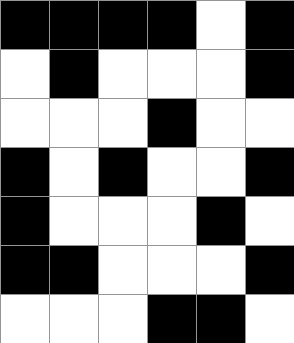[["black", "black", "black", "black", "white", "black"], ["white", "black", "white", "white", "white", "black"], ["white", "white", "white", "black", "white", "white"], ["black", "white", "black", "white", "white", "black"], ["black", "white", "white", "white", "black", "white"], ["black", "black", "white", "white", "white", "black"], ["white", "white", "white", "black", "black", "white"]]